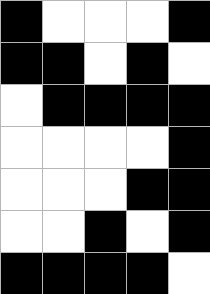[["black", "white", "white", "white", "black"], ["black", "black", "white", "black", "white"], ["white", "black", "black", "black", "black"], ["white", "white", "white", "white", "black"], ["white", "white", "white", "black", "black"], ["white", "white", "black", "white", "black"], ["black", "black", "black", "black", "white"]]